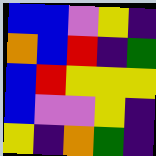[["blue", "blue", "violet", "yellow", "indigo"], ["orange", "blue", "red", "indigo", "green"], ["blue", "red", "yellow", "yellow", "yellow"], ["blue", "violet", "violet", "yellow", "indigo"], ["yellow", "indigo", "orange", "green", "indigo"]]